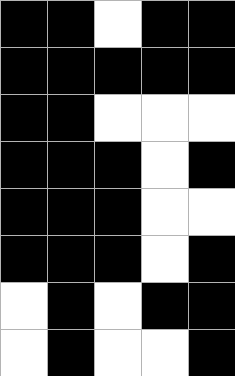[["black", "black", "white", "black", "black"], ["black", "black", "black", "black", "black"], ["black", "black", "white", "white", "white"], ["black", "black", "black", "white", "black"], ["black", "black", "black", "white", "white"], ["black", "black", "black", "white", "black"], ["white", "black", "white", "black", "black"], ["white", "black", "white", "white", "black"]]